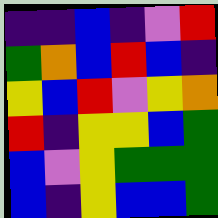[["indigo", "indigo", "blue", "indigo", "violet", "red"], ["green", "orange", "blue", "red", "blue", "indigo"], ["yellow", "blue", "red", "violet", "yellow", "orange"], ["red", "indigo", "yellow", "yellow", "blue", "green"], ["blue", "violet", "yellow", "green", "green", "green"], ["blue", "indigo", "yellow", "blue", "blue", "green"]]